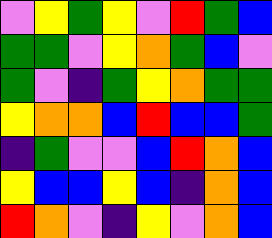[["violet", "yellow", "green", "yellow", "violet", "red", "green", "blue"], ["green", "green", "violet", "yellow", "orange", "green", "blue", "violet"], ["green", "violet", "indigo", "green", "yellow", "orange", "green", "green"], ["yellow", "orange", "orange", "blue", "red", "blue", "blue", "green"], ["indigo", "green", "violet", "violet", "blue", "red", "orange", "blue"], ["yellow", "blue", "blue", "yellow", "blue", "indigo", "orange", "blue"], ["red", "orange", "violet", "indigo", "yellow", "violet", "orange", "blue"]]